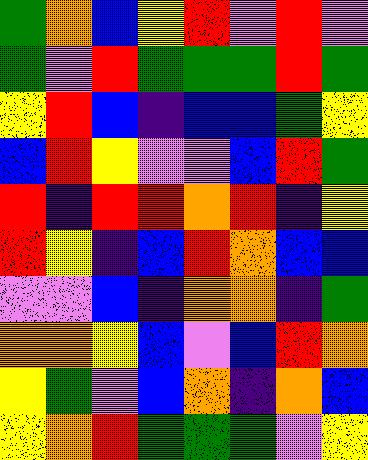[["green", "orange", "blue", "yellow", "red", "violet", "red", "violet"], ["green", "violet", "red", "green", "green", "green", "red", "green"], ["yellow", "red", "blue", "indigo", "blue", "blue", "green", "yellow"], ["blue", "red", "yellow", "violet", "violet", "blue", "red", "green"], ["red", "indigo", "red", "red", "orange", "red", "indigo", "yellow"], ["red", "yellow", "indigo", "blue", "red", "orange", "blue", "blue"], ["violet", "violet", "blue", "indigo", "orange", "orange", "indigo", "green"], ["orange", "orange", "yellow", "blue", "violet", "blue", "red", "orange"], ["yellow", "green", "violet", "blue", "orange", "indigo", "orange", "blue"], ["yellow", "orange", "red", "green", "green", "green", "violet", "yellow"]]